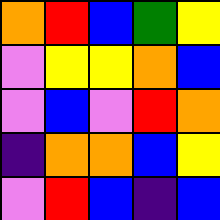[["orange", "red", "blue", "green", "yellow"], ["violet", "yellow", "yellow", "orange", "blue"], ["violet", "blue", "violet", "red", "orange"], ["indigo", "orange", "orange", "blue", "yellow"], ["violet", "red", "blue", "indigo", "blue"]]